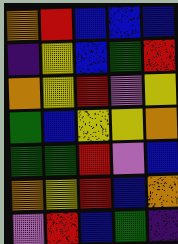[["orange", "red", "blue", "blue", "blue"], ["indigo", "yellow", "blue", "green", "red"], ["orange", "yellow", "red", "violet", "yellow"], ["green", "blue", "yellow", "yellow", "orange"], ["green", "green", "red", "violet", "blue"], ["orange", "yellow", "red", "blue", "orange"], ["violet", "red", "blue", "green", "indigo"]]